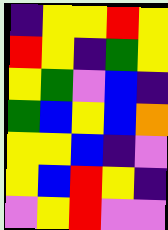[["indigo", "yellow", "yellow", "red", "yellow"], ["red", "yellow", "indigo", "green", "yellow"], ["yellow", "green", "violet", "blue", "indigo"], ["green", "blue", "yellow", "blue", "orange"], ["yellow", "yellow", "blue", "indigo", "violet"], ["yellow", "blue", "red", "yellow", "indigo"], ["violet", "yellow", "red", "violet", "violet"]]